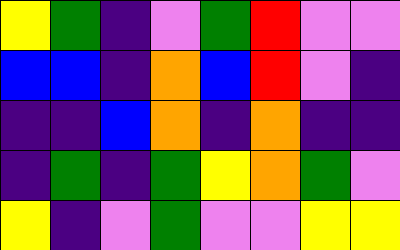[["yellow", "green", "indigo", "violet", "green", "red", "violet", "violet"], ["blue", "blue", "indigo", "orange", "blue", "red", "violet", "indigo"], ["indigo", "indigo", "blue", "orange", "indigo", "orange", "indigo", "indigo"], ["indigo", "green", "indigo", "green", "yellow", "orange", "green", "violet"], ["yellow", "indigo", "violet", "green", "violet", "violet", "yellow", "yellow"]]